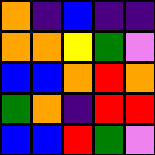[["orange", "indigo", "blue", "indigo", "indigo"], ["orange", "orange", "yellow", "green", "violet"], ["blue", "blue", "orange", "red", "orange"], ["green", "orange", "indigo", "red", "red"], ["blue", "blue", "red", "green", "violet"]]